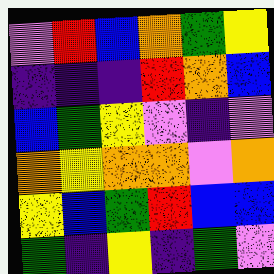[["violet", "red", "blue", "orange", "green", "yellow"], ["indigo", "indigo", "indigo", "red", "orange", "blue"], ["blue", "green", "yellow", "violet", "indigo", "violet"], ["orange", "yellow", "orange", "orange", "violet", "orange"], ["yellow", "blue", "green", "red", "blue", "blue"], ["green", "indigo", "yellow", "indigo", "green", "violet"]]